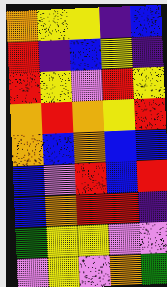[["orange", "yellow", "yellow", "indigo", "blue"], ["red", "indigo", "blue", "yellow", "indigo"], ["red", "yellow", "violet", "red", "yellow"], ["orange", "red", "orange", "yellow", "red"], ["orange", "blue", "orange", "blue", "blue"], ["blue", "violet", "red", "blue", "red"], ["blue", "orange", "red", "red", "indigo"], ["green", "yellow", "yellow", "violet", "violet"], ["violet", "yellow", "violet", "orange", "green"]]